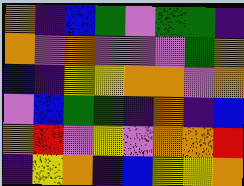[["orange", "indigo", "blue", "green", "violet", "green", "green", "indigo"], ["orange", "violet", "orange", "violet", "violet", "violet", "green", "orange"], ["blue", "indigo", "yellow", "yellow", "orange", "orange", "violet", "orange"], ["violet", "blue", "green", "green", "indigo", "orange", "indigo", "blue"], ["orange", "red", "violet", "yellow", "violet", "orange", "orange", "red"], ["indigo", "yellow", "orange", "indigo", "blue", "yellow", "yellow", "orange"]]